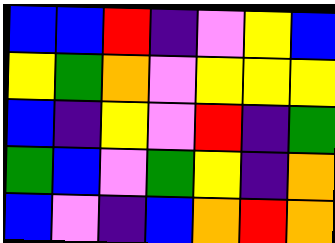[["blue", "blue", "red", "indigo", "violet", "yellow", "blue"], ["yellow", "green", "orange", "violet", "yellow", "yellow", "yellow"], ["blue", "indigo", "yellow", "violet", "red", "indigo", "green"], ["green", "blue", "violet", "green", "yellow", "indigo", "orange"], ["blue", "violet", "indigo", "blue", "orange", "red", "orange"]]